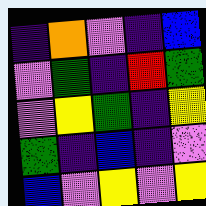[["indigo", "orange", "violet", "indigo", "blue"], ["violet", "green", "indigo", "red", "green"], ["violet", "yellow", "green", "indigo", "yellow"], ["green", "indigo", "blue", "indigo", "violet"], ["blue", "violet", "yellow", "violet", "yellow"]]